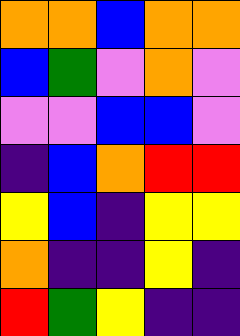[["orange", "orange", "blue", "orange", "orange"], ["blue", "green", "violet", "orange", "violet"], ["violet", "violet", "blue", "blue", "violet"], ["indigo", "blue", "orange", "red", "red"], ["yellow", "blue", "indigo", "yellow", "yellow"], ["orange", "indigo", "indigo", "yellow", "indigo"], ["red", "green", "yellow", "indigo", "indigo"]]